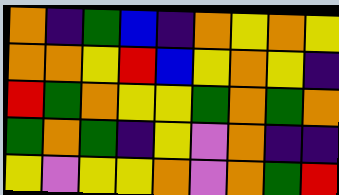[["orange", "indigo", "green", "blue", "indigo", "orange", "yellow", "orange", "yellow"], ["orange", "orange", "yellow", "red", "blue", "yellow", "orange", "yellow", "indigo"], ["red", "green", "orange", "yellow", "yellow", "green", "orange", "green", "orange"], ["green", "orange", "green", "indigo", "yellow", "violet", "orange", "indigo", "indigo"], ["yellow", "violet", "yellow", "yellow", "orange", "violet", "orange", "green", "red"]]